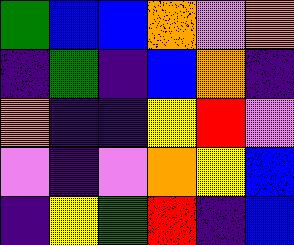[["green", "blue", "blue", "orange", "violet", "orange"], ["indigo", "green", "indigo", "blue", "orange", "indigo"], ["orange", "indigo", "indigo", "yellow", "red", "violet"], ["violet", "indigo", "violet", "orange", "yellow", "blue"], ["indigo", "yellow", "green", "red", "indigo", "blue"]]